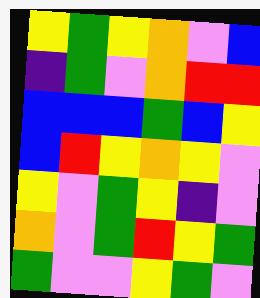[["yellow", "green", "yellow", "orange", "violet", "blue"], ["indigo", "green", "violet", "orange", "red", "red"], ["blue", "blue", "blue", "green", "blue", "yellow"], ["blue", "red", "yellow", "orange", "yellow", "violet"], ["yellow", "violet", "green", "yellow", "indigo", "violet"], ["orange", "violet", "green", "red", "yellow", "green"], ["green", "violet", "violet", "yellow", "green", "violet"]]